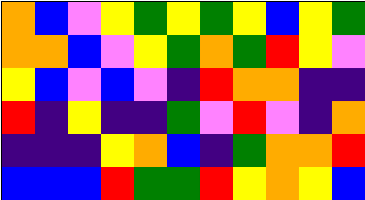[["orange", "blue", "violet", "yellow", "green", "yellow", "green", "yellow", "blue", "yellow", "green"], ["orange", "orange", "blue", "violet", "yellow", "green", "orange", "green", "red", "yellow", "violet"], ["yellow", "blue", "violet", "blue", "violet", "indigo", "red", "orange", "orange", "indigo", "indigo"], ["red", "indigo", "yellow", "indigo", "indigo", "green", "violet", "red", "violet", "indigo", "orange"], ["indigo", "indigo", "indigo", "yellow", "orange", "blue", "indigo", "green", "orange", "orange", "red"], ["blue", "blue", "blue", "red", "green", "green", "red", "yellow", "orange", "yellow", "blue"]]